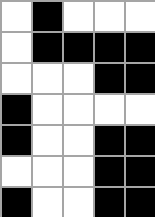[["white", "black", "white", "white", "white"], ["white", "black", "black", "black", "black"], ["white", "white", "white", "black", "black"], ["black", "white", "white", "white", "white"], ["black", "white", "white", "black", "black"], ["white", "white", "white", "black", "black"], ["black", "white", "white", "black", "black"]]